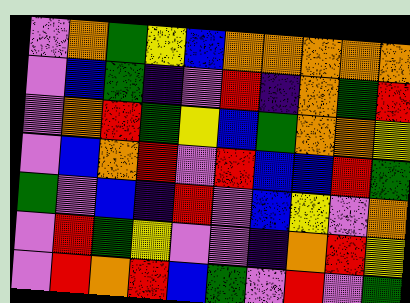[["violet", "orange", "green", "yellow", "blue", "orange", "orange", "orange", "orange", "orange"], ["violet", "blue", "green", "indigo", "violet", "red", "indigo", "orange", "green", "red"], ["violet", "orange", "red", "green", "yellow", "blue", "green", "orange", "orange", "yellow"], ["violet", "blue", "orange", "red", "violet", "red", "blue", "blue", "red", "green"], ["green", "violet", "blue", "indigo", "red", "violet", "blue", "yellow", "violet", "orange"], ["violet", "red", "green", "yellow", "violet", "violet", "indigo", "orange", "red", "yellow"], ["violet", "red", "orange", "red", "blue", "green", "violet", "red", "violet", "green"]]